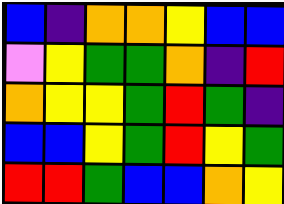[["blue", "indigo", "orange", "orange", "yellow", "blue", "blue"], ["violet", "yellow", "green", "green", "orange", "indigo", "red"], ["orange", "yellow", "yellow", "green", "red", "green", "indigo"], ["blue", "blue", "yellow", "green", "red", "yellow", "green"], ["red", "red", "green", "blue", "blue", "orange", "yellow"]]